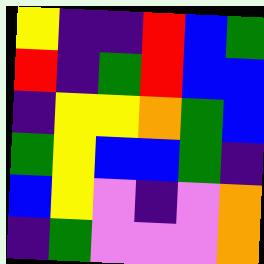[["yellow", "indigo", "indigo", "red", "blue", "green"], ["red", "indigo", "green", "red", "blue", "blue"], ["indigo", "yellow", "yellow", "orange", "green", "blue"], ["green", "yellow", "blue", "blue", "green", "indigo"], ["blue", "yellow", "violet", "indigo", "violet", "orange"], ["indigo", "green", "violet", "violet", "violet", "orange"]]